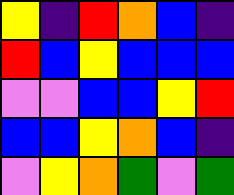[["yellow", "indigo", "red", "orange", "blue", "indigo"], ["red", "blue", "yellow", "blue", "blue", "blue"], ["violet", "violet", "blue", "blue", "yellow", "red"], ["blue", "blue", "yellow", "orange", "blue", "indigo"], ["violet", "yellow", "orange", "green", "violet", "green"]]